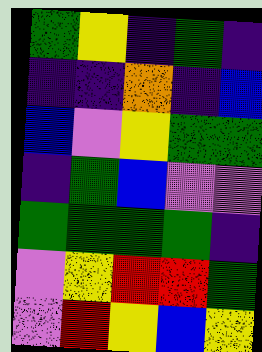[["green", "yellow", "indigo", "green", "indigo"], ["indigo", "indigo", "orange", "indigo", "blue"], ["blue", "violet", "yellow", "green", "green"], ["indigo", "green", "blue", "violet", "violet"], ["green", "green", "green", "green", "indigo"], ["violet", "yellow", "red", "red", "green"], ["violet", "red", "yellow", "blue", "yellow"]]